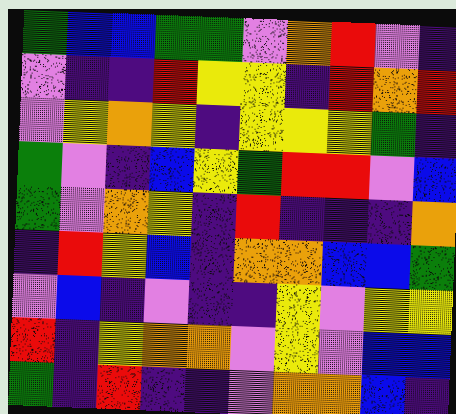[["green", "blue", "blue", "green", "green", "violet", "orange", "red", "violet", "indigo"], ["violet", "indigo", "indigo", "red", "yellow", "yellow", "indigo", "red", "orange", "red"], ["violet", "yellow", "orange", "yellow", "indigo", "yellow", "yellow", "yellow", "green", "indigo"], ["green", "violet", "indigo", "blue", "yellow", "green", "red", "red", "violet", "blue"], ["green", "violet", "orange", "yellow", "indigo", "red", "indigo", "indigo", "indigo", "orange"], ["indigo", "red", "yellow", "blue", "indigo", "orange", "orange", "blue", "blue", "green"], ["violet", "blue", "indigo", "violet", "indigo", "indigo", "yellow", "violet", "yellow", "yellow"], ["red", "indigo", "yellow", "orange", "orange", "violet", "yellow", "violet", "blue", "blue"], ["green", "indigo", "red", "indigo", "indigo", "violet", "orange", "orange", "blue", "indigo"]]